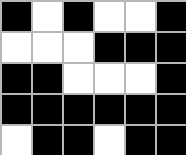[["black", "white", "black", "white", "white", "black"], ["white", "white", "white", "black", "black", "black"], ["black", "black", "white", "white", "white", "black"], ["black", "black", "black", "black", "black", "black"], ["white", "black", "black", "white", "black", "black"]]